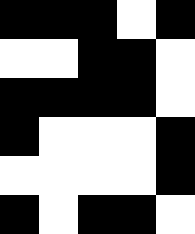[["black", "black", "black", "white", "black"], ["white", "white", "black", "black", "white"], ["black", "black", "black", "black", "white"], ["black", "white", "white", "white", "black"], ["white", "white", "white", "white", "black"], ["black", "white", "black", "black", "white"]]